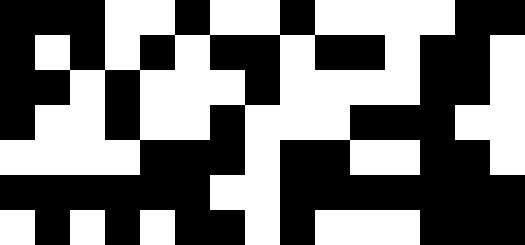[["black", "black", "black", "white", "white", "black", "white", "white", "black", "white", "white", "white", "white", "black", "black"], ["black", "white", "black", "white", "black", "white", "black", "black", "white", "black", "black", "white", "black", "black", "white"], ["black", "black", "white", "black", "white", "white", "white", "black", "white", "white", "white", "white", "black", "black", "white"], ["black", "white", "white", "black", "white", "white", "black", "white", "white", "white", "black", "black", "black", "white", "white"], ["white", "white", "white", "white", "black", "black", "black", "white", "black", "black", "white", "white", "black", "black", "white"], ["black", "black", "black", "black", "black", "black", "white", "white", "black", "black", "black", "black", "black", "black", "black"], ["white", "black", "white", "black", "white", "black", "black", "white", "black", "white", "white", "white", "black", "black", "black"]]